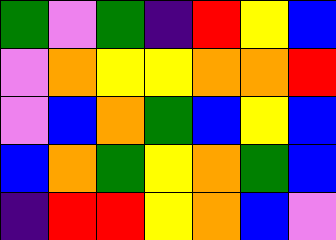[["green", "violet", "green", "indigo", "red", "yellow", "blue"], ["violet", "orange", "yellow", "yellow", "orange", "orange", "red"], ["violet", "blue", "orange", "green", "blue", "yellow", "blue"], ["blue", "orange", "green", "yellow", "orange", "green", "blue"], ["indigo", "red", "red", "yellow", "orange", "blue", "violet"]]